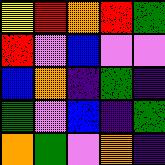[["yellow", "red", "orange", "red", "green"], ["red", "violet", "blue", "violet", "violet"], ["blue", "orange", "indigo", "green", "indigo"], ["green", "violet", "blue", "indigo", "green"], ["orange", "green", "violet", "orange", "indigo"]]